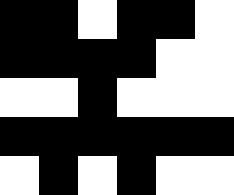[["black", "black", "white", "black", "black", "white"], ["black", "black", "black", "black", "white", "white"], ["white", "white", "black", "white", "white", "white"], ["black", "black", "black", "black", "black", "black"], ["white", "black", "white", "black", "white", "white"]]